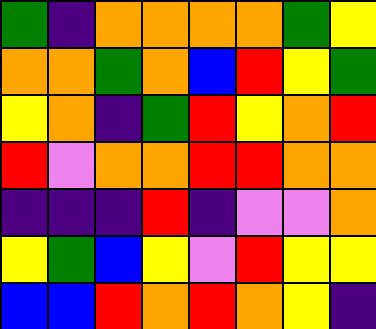[["green", "indigo", "orange", "orange", "orange", "orange", "green", "yellow"], ["orange", "orange", "green", "orange", "blue", "red", "yellow", "green"], ["yellow", "orange", "indigo", "green", "red", "yellow", "orange", "red"], ["red", "violet", "orange", "orange", "red", "red", "orange", "orange"], ["indigo", "indigo", "indigo", "red", "indigo", "violet", "violet", "orange"], ["yellow", "green", "blue", "yellow", "violet", "red", "yellow", "yellow"], ["blue", "blue", "red", "orange", "red", "orange", "yellow", "indigo"]]